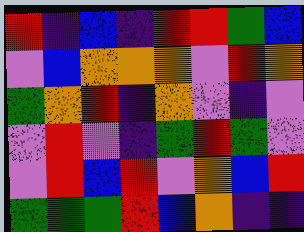[["red", "indigo", "blue", "indigo", "red", "red", "green", "blue"], ["violet", "blue", "orange", "orange", "orange", "violet", "red", "orange"], ["green", "orange", "red", "indigo", "orange", "violet", "indigo", "violet"], ["violet", "red", "violet", "indigo", "green", "red", "green", "violet"], ["violet", "red", "blue", "red", "violet", "orange", "blue", "red"], ["green", "green", "green", "red", "blue", "orange", "indigo", "indigo"]]